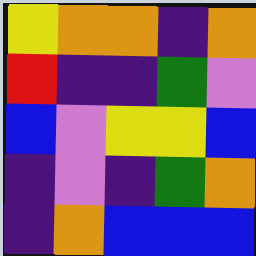[["yellow", "orange", "orange", "indigo", "orange"], ["red", "indigo", "indigo", "green", "violet"], ["blue", "violet", "yellow", "yellow", "blue"], ["indigo", "violet", "indigo", "green", "orange"], ["indigo", "orange", "blue", "blue", "blue"]]